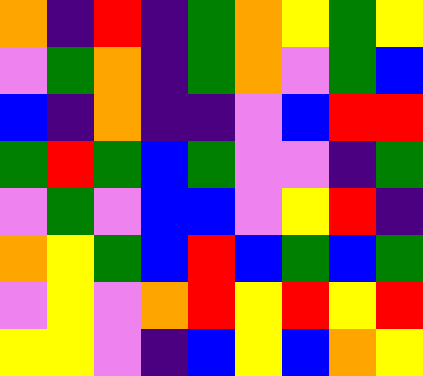[["orange", "indigo", "red", "indigo", "green", "orange", "yellow", "green", "yellow"], ["violet", "green", "orange", "indigo", "green", "orange", "violet", "green", "blue"], ["blue", "indigo", "orange", "indigo", "indigo", "violet", "blue", "red", "red"], ["green", "red", "green", "blue", "green", "violet", "violet", "indigo", "green"], ["violet", "green", "violet", "blue", "blue", "violet", "yellow", "red", "indigo"], ["orange", "yellow", "green", "blue", "red", "blue", "green", "blue", "green"], ["violet", "yellow", "violet", "orange", "red", "yellow", "red", "yellow", "red"], ["yellow", "yellow", "violet", "indigo", "blue", "yellow", "blue", "orange", "yellow"]]